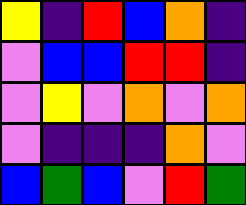[["yellow", "indigo", "red", "blue", "orange", "indigo"], ["violet", "blue", "blue", "red", "red", "indigo"], ["violet", "yellow", "violet", "orange", "violet", "orange"], ["violet", "indigo", "indigo", "indigo", "orange", "violet"], ["blue", "green", "blue", "violet", "red", "green"]]